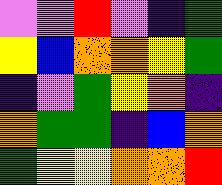[["violet", "violet", "red", "violet", "indigo", "green"], ["yellow", "blue", "orange", "orange", "yellow", "green"], ["indigo", "violet", "green", "yellow", "orange", "indigo"], ["orange", "green", "green", "indigo", "blue", "orange"], ["green", "yellow", "yellow", "orange", "orange", "red"]]